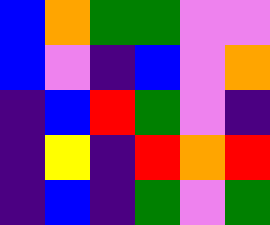[["blue", "orange", "green", "green", "violet", "violet"], ["blue", "violet", "indigo", "blue", "violet", "orange"], ["indigo", "blue", "red", "green", "violet", "indigo"], ["indigo", "yellow", "indigo", "red", "orange", "red"], ["indigo", "blue", "indigo", "green", "violet", "green"]]